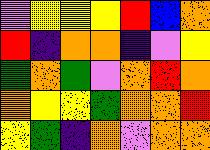[["violet", "yellow", "yellow", "yellow", "red", "blue", "orange"], ["red", "indigo", "orange", "orange", "indigo", "violet", "yellow"], ["green", "orange", "green", "violet", "orange", "red", "orange"], ["orange", "yellow", "yellow", "green", "orange", "orange", "red"], ["yellow", "green", "indigo", "orange", "violet", "orange", "orange"]]